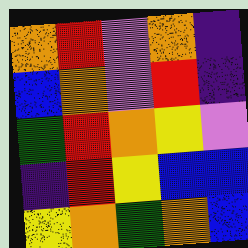[["orange", "red", "violet", "orange", "indigo"], ["blue", "orange", "violet", "red", "indigo"], ["green", "red", "orange", "yellow", "violet"], ["indigo", "red", "yellow", "blue", "blue"], ["yellow", "orange", "green", "orange", "blue"]]